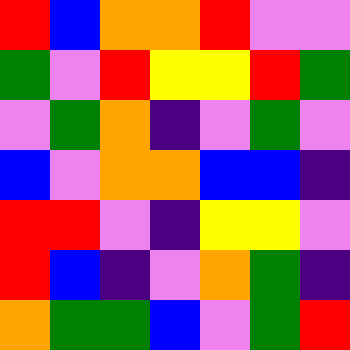[["red", "blue", "orange", "orange", "red", "violet", "violet"], ["green", "violet", "red", "yellow", "yellow", "red", "green"], ["violet", "green", "orange", "indigo", "violet", "green", "violet"], ["blue", "violet", "orange", "orange", "blue", "blue", "indigo"], ["red", "red", "violet", "indigo", "yellow", "yellow", "violet"], ["red", "blue", "indigo", "violet", "orange", "green", "indigo"], ["orange", "green", "green", "blue", "violet", "green", "red"]]